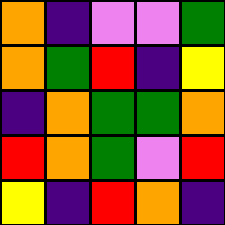[["orange", "indigo", "violet", "violet", "green"], ["orange", "green", "red", "indigo", "yellow"], ["indigo", "orange", "green", "green", "orange"], ["red", "orange", "green", "violet", "red"], ["yellow", "indigo", "red", "orange", "indigo"]]